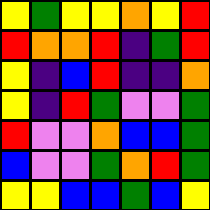[["yellow", "green", "yellow", "yellow", "orange", "yellow", "red"], ["red", "orange", "orange", "red", "indigo", "green", "red"], ["yellow", "indigo", "blue", "red", "indigo", "indigo", "orange"], ["yellow", "indigo", "red", "green", "violet", "violet", "green"], ["red", "violet", "violet", "orange", "blue", "blue", "green"], ["blue", "violet", "violet", "green", "orange", "red", "green"], ["yellow", "yellow", "blue", "blue", "green", "blue", "yellow"]]